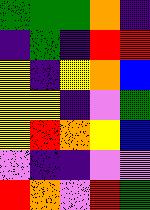[["green", "green", "green", "orange", "indigo"], ["indigo", "green", "indigo", "red", "red"], ["yellow", "indigo", "yellow", "orange", "blue"], ["yellow", "yellow", "indigo", "violet", "green"], ["yellow", "red", "orange", "yellow", "blue"], ["violet", "indigo", "indigo", "violet", "violet"], ["red", "orange", "violet", "red", "green"]]